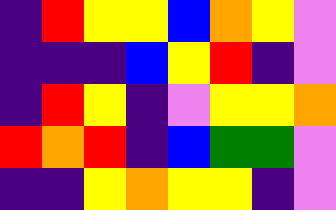[["indigo", "red", "yellow", "yellow", "blue", "orange", "yellow", "violet"], ["indigo", "indigo", "indigo", "blue", "yellow", "red", "indigo", "violet"], ["indigo", "red", "yellow", "indigo", "violet", "yellow", "yellow", "orange"], ["red", "orange", "red", "indigo", "blue", "green", "green", "violet"], ["indigo", "indigo", "yellow", "orange", "yellow", "yellow", "indigo", "violet"]]